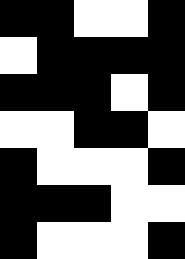[["black", "black", "white", "white", "black"], ["white", "black", "black", "black", "black"], ["black", "black", "black", "white", "black"], ["white", "white", "black", "black", "white"], ["black", "white", "white", "white", "black"], ["black", "black", "black", "white", "white"], ["black", "white", "white", "white", "black"]]